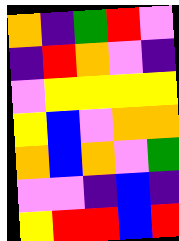[["orange", "indigo", "green", "red", "violet"], ["indigo", "red", "orange", "violet", "indigo"], ["violet", "yellow", "yellow", "yellow", "yellow"], ["yellow", "blue", "violet", "orange", "orange"], ["orange", "blue", "orange", "violet", "green"], ["violet", "violet", "indigo", "blue", "indigo"], ["yellow", "red", "red", "blue", "red"]]